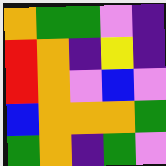[["orange", "green", "green", "violet", "indigo"], ["red", "orange", "indigo", "yellow", "indigo"], ["red", "orange", "violet", "blue", "violet"], ["blue", "orange", "orange", "orange", "green"], ["green", "orange", "indigo", "green", "violet"]]